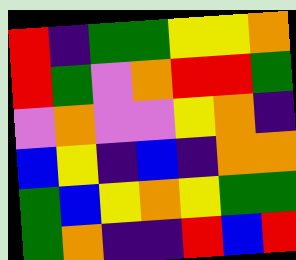[["red", "indigo", "green", "green", "yellow", "yellow", "orange"], ["red", "green", "violet", "orange", "red", "red", "green"], ["violet", "orange", "violet", "violet", "yellow", "orange", "indigo"], ["blue", "yellow", "indigo", "blue", "indigo", "orange", "orange"], ["green", "blue", "yellow", "orange", "yellow", "green", "green"], ["green", "orange", "indigo", "indigo", "red", "blue", "red"]]